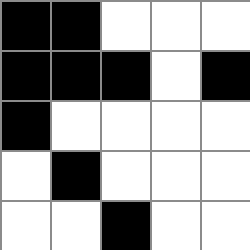[["black", "black", "white", "white", "white"], ["black", "black", "black", "white", "black"], ["black", "white", "white", "white", "white"], ["white", "black", "white", "white", "white"], ["white", "white", "black", "white", "white"]]